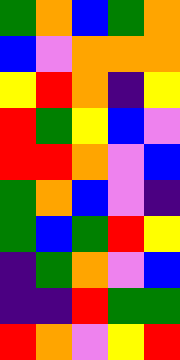[["green", "orange", "blue", "green", "orange"], ["blue", "violet", "orange", "orange", "orange"], ["yellow", "red", "orange", "indigo", "yellow"], ["red", "green", "yellow", "blue", "violet"], ["red", "red", "orange", "violet", "blue"], ["green", "orange", "blue", "violet", "indigo"], ["green", "blue", "green", "red", "yellow"], ["indigo", "green", "orange", "violet", "blue"], ["indigo", "indigo", "red", "green", "green"], ["red", "orange", "violet", "yellow", "red"]]